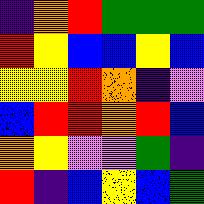[["indigo", "orange", "red", "green", "green", "green"], ["red", "yellow", "blue", "blue", "yellow", "blue"], ["yellow", "yellow", "red", "orange", "indigo", "violet"], ["blue", "red", "red", "orange", "red", "blue"], ["orange", "yellow", "violet", "violet", "green", "indigo"], ["red", "indigo", "blue", "yellow", "blue", "green"]]